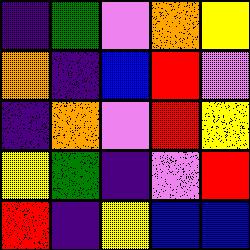[["indigo", "green", "violet", "orange", "yellow"], ["orange", "indigo", "blue", "red", "violet"], ["indigo", "orange", "violet", "red", "yellow"], ["yellow", "green", "indigo", "violet", "red"], ["red", "indigo", "yellow", "blue", "blue"]]